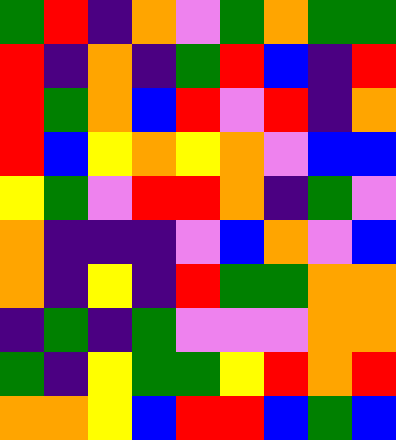[["green", "red", "indigo", "orange", "violet", "green", "orange", "green", "green"], ["red", "indigo", "orange", "indigo", "green", "red", "blue", "indigo", "red"], ["red", "green", "orange", "blue", "red", "violet", "red", "indigo", "orange"], ["red", "blue", "yellow", "orange", "yellow", "orange", "violet", "blue", "blue"], ["yellow", "green", "violet", "red", "red", "orange", "indigo", "green", "violet"], ["orange", "indigo", "indigo", "indigo", "violet", "blue", "orange", "violet", "blue"], ["orange", "indigo", "yellow", "indigo", "red", "green", "green", "orange", "orange"], ["indigo", "green", "indigo", "green", "violet", "violet", "violet", "orange", "orange"], ["green", "indigo", "yellow", "green", "green", "yellow", "red", "orange", "red"], ["orange", "orange", "yellow", "blue", "red", "red", "blue", "green", "blue"]]